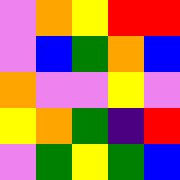[["violet", "orange", "yellow", "red", "red"], ["violet", "blue", "green", "orange", "blue"], ["orange", "violet", "violet", "yellow", "violet"], ["yellow", "orange", "green", "indigo", "red"], ["violet", "green", "yellow", "green", "blue"]]